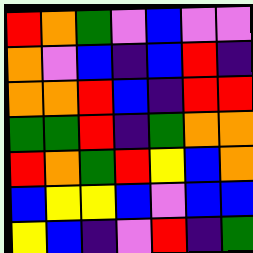[["red", "orange", "green", "violet", "blue", "violet", "violet"], ["orange", "violet", "blue", "indigo", "blue", "red", "indigo"], ["orange", "orange", "red", "blue", "indigo", "red", "red"], ["green", "green", "red", "indigo", "green", "orange", "orange"], ["red", "orange", "green", "red", "yellow", "blue", "orange"], ["blue", "yellow", "yellow", "blue", "violet", "blue", "blue"], ["yellow", "blue", "indigo", "violet", "red", "indigo", "green"]]